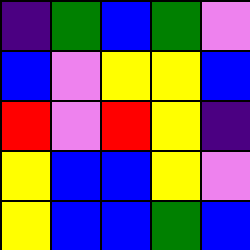[["indigo", "green", "blue", "green", "violet"], ["blue", "violet", "yellow", "yellow", "blue"], ["red", "violet", "red", "yellow", "indigo"], ["yellow", "blue", "blue", "yellow", "violet"], ["yellow", "blue", "blue", "green", "blue"]]